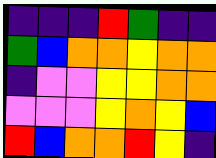[["indigo", "indigo", "indigo", "red", "green", "indigo", "indigo"], ["green", "blue", "orange", "orange", "yellow", "orange", "orange"], ["indigo", "violet", "violet", "yellow", "yellow", "orange", "orange"], ["violet", "violet", "violet", "yellow", "orange", "yellow", "blue"], ["red", "blue", "orange", "orange", "red", "yellow", "indigo"]]